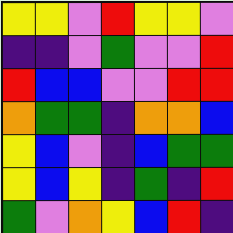[["yellow", "yellow", "violet", "red", "yellow", "yellow", "violet"], ["indigo", "indigo", "violet", "green", "violet", "violet", "red"], ["red", "blue", "blue", "violet", "violet", "red", "red"], ["orange", "green", "green", "indigo", "orange", "orange", "blue"], ["yellow", "blue", "violet", "indigo", "blue", "green", "green"], ["yellow", "blue", "yellow", "indigo", "green", "indigo", "red"], ["green", "violet", "orange", "yellow", "blue", "red", "indigo"]]